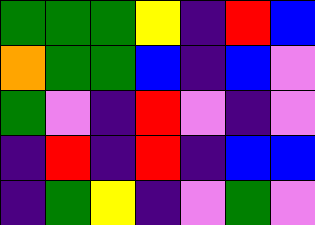[["green", "green", "green", "yellow", "indigo", "red", "blue"], ["orange", "green", "green", "blue", "indigo", "blue", "violet"], ["green", "violet", "indigo", "red", "violet", "indigo", "violet"], ["indigo", "red", "indigo", "red", "indigo", "blue", "blue"], ["indigo", "green", "yellow", "indigo", "violet", "green", "violet"]]